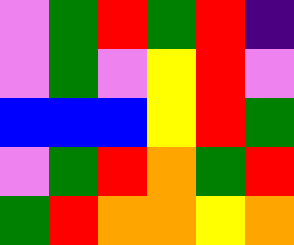[["violet", "green", "red", "green", "red", "indigo"], ["violet", "green", "violet", "yellow", "red", "violet"], ["blue", "blue", "blue", "yellow", "red", "green"], ["violet", "green", "red", "orange", "green", "red"], ["green", "red", "orange", "orange", "yellow", "orange"]]